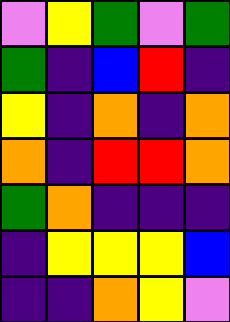[["violet", "yellow", "green", "violet", "green"], ["green", "indigo", "blue", "red", "indigo"], ["yellow", "indigo", "orange", "indigo", "orange"], ["orange", "indigo", "red", "red", "orange"], ["green", "orange", "indigo", "indigo", "indigo"], ["indigo", "yellow", "yellow", "yellow", "blue"], ["indigo", "indigo", "orange", "yellow", "violet"]]